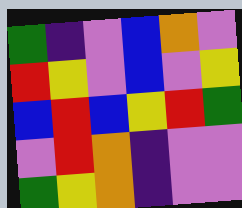[["green", "indigo", "violet", "blue", "orange", "violet"], ["red", "yellow", "violet", "blue", "violet", "yellow"], ["blue", "red", "blue", "yellow", "red", "green"], ["violet", "red", "orange", "indigo", "violet", "violet"], ["green", "yellow", "orange", "indigo", "violet", "violet"]]